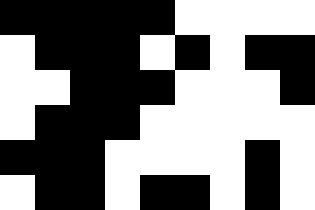[["black", "black", "black", "black", "black", "white", "white", "white", "white"], ["white", "black", "black", "black", "white", "black", "white", "black", "black"], ["white", "white", "black", "black", "black", "white", "white", "white", "black"], ["white", "black", "black", "black", "white", "white", "white", "white", "white"], ["black", "black", "black", "white", "white", "white", "white", "black", "white"], ["white", "black", "black", "white", "black", "black", "white", "black", "white"]]